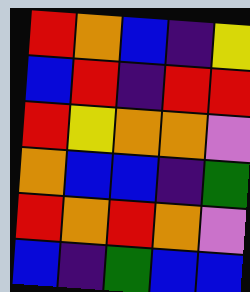[["red", "orange", "blue", "indigo", "yellow"], ["blue", "red", "indigo", "red", "red"], ["red", "yellow", "orange", "orange", "violet"], ["orange", "blue", "blue", "indigo", "green"], ["red", "orange", "red", "orange", "violet"], ["blue", "indigo", "green", "blue", "blue"]]